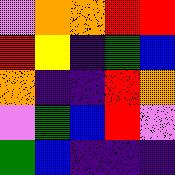[["violet", "orange", "orange", "red", "red"], ["red", "yellow", "indigo", "green", "blue"], ["orange", "indigo", "indigo", "red", "orange"], ["violet", "green", "blue", "red", "violet"], ["green", "blue", "indigo", "indigo", "indigo"]]